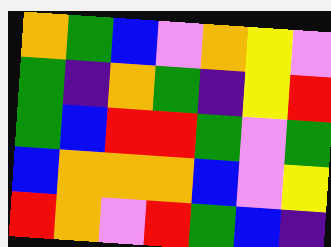[["orange", "green", "blue", "violet", "orange", "yellow", "violet"], ["green", "indigo", "orange", "green", "indigo", "yellow", "red"], ["green", "blue", "red", "red", "green", "violet", "green"], ["blue", "orange", "orange", "orange", "blue", "violet", "yellow"], ["red", "orange", "violet", "red", "green", "blue", "indigo"]]